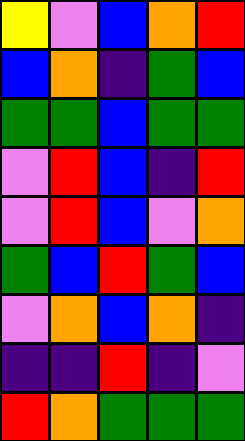[["yellow", "violet", "blue", "orange", "red"], ["blue", "orange", "indigo", "green", "blue"], ["green", "green", "blue", "green", "green"], ["violet", "red", "blue", "indigo", "red"], ["violet", "red", "blue", "violet", "orange"], ["green", "blue", "red", "green", "blue"], ["violet", "orange", "blue", "orange", "indigo"], ["indigo", "indigo", "red", "indigo", "violet"], ["red", "orange", "green", "green", "green"]]